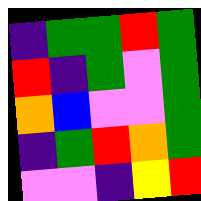[["indigo", "green", "green", "red", "green"], ["red", "indigo", "green", "violet", "green"], ["orange", "blue", "violet", "violet", "green"], ["indigo", "green", "red", "orange", "green"], ["violet", "violet", "indigo", "yellow", "red"]]